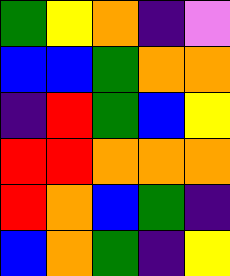[["green", "yellow", "orange", "indigo", "violet"], ["blue", "blue", "green", "orange", "orange"], ["indigo", "red", "green", "blue", "yellow"], ["red", "red", "orange", "orange", "orange"], ["red", "orange", "blue", "green", "indigo"], ["blue", "orange", "green", "indigo", "yellow"]]